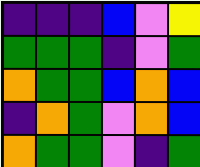[["indigo", "indigo", "indigo", "blue", "violet", "yellow"], ["green", "green", "green", "indigo", "violet", "green"], ["orange", "green", "green", "blue", "orange", "blue"], ["indigo", "orange", "green", "violet", "orange", "blue"], ["orange", "green", "green", "violet", "indigo", "green"]]